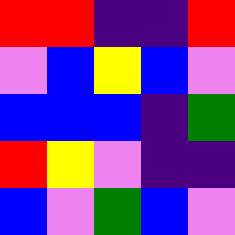[["red", "red", "indigo", "indigo", "red"], ["violet", "blue", "yellow", "blue", "violet"], ["blue", "blue", "blue", "indigo", "green"], ["red", "yellow", "violet", "indigo", "indigo"], ["blue", "violet", "green", "blue", "violet"]]